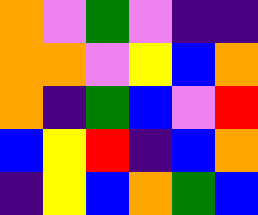[["orange", "violet", "green", "violet", "indigo", "indigo"], ["orange", "orange", "violet", "yellow", "blue", "orange"], ["orange", "indigo", "green", "blue", "violet", "red"], ["blue", "yellow", "red", "indigo", "blue", "orange"], ["indigo", "yellow", "blue", "orange", "green", "blue"]]